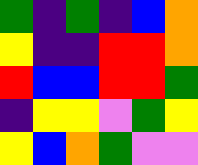[["green", "indigo", "green", "indigo", "blue", "orange"], ["yellow", "indigo", "indigo", "red", "red", "orange"], ["red", "blue", "blue", "red", "red", "green"], ["indigo", "yellow", "yellow", "violet", "green", "yellow"], ["yellow", "blue", "orange", "green", "violet", "violet"]]